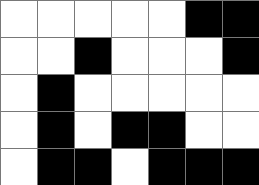[["white", "white", "white", "white", "white", "black", "black"], ["white", "white", "black", "white", "white", "white", "black"], ["white", "black", "white", "white", "white", "white", "white"], ["white", "black", "white", "black", "black", "white", "white"], ["white", "black", "black", "white", "black", "black", "black"]]